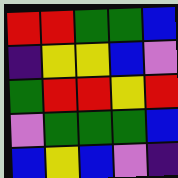[["red", "red", "green", "green", "blue"], ["indigo", "yellow", "yellow", "blue", "violet"], ["green", "red", "red", "yellow", "red"], ["violet", "green", "green", "green", "blue"], ["blue", "yellow", "blue", "violet", "indigo"]]